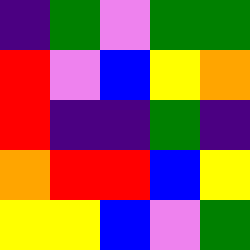[["indigo", "green", "violet", "green", "green"], ["red", "violet", "blue", "yellow", "orange"], ["red", "indigo", "indigo", "green", "indigo"], ["orange", "red", "red", "blue", "yellow"], ["yellow", "yellow", "blue", "violet", "green"]]